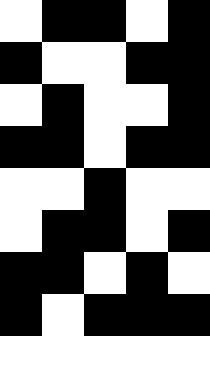[["white", "black", "black", "white", "black"], ["black", "white", "white", "black", "black"], ["white", "black", "white", "white", "black"], ["black", "black", "white", "black", "black"], ["white", "white", "black", "white", "white"], ["white", "black", "black", "white", "black"], ["black", "black", "white", "black", "white"], ["black", "white", "black", "black", "black"], ["white", "white", "white", "white", "white"]]